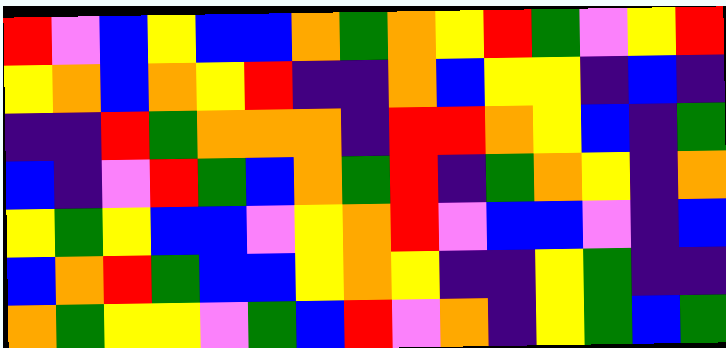[["red", "violet", "blue", "yellow", "blue", "blue", "orange", "green", "orange", "yellow", "red", "green", "violet", "yellow", "red"], ["yellow", "orange", "blue", "orange", "yellow", "red", "indigo", "indigo", "orange", "blue", "yellow", "yellow", "indigo", "blue", "indigo"], ["indigo", "indigo", "red", "green", "orange", "orange", "orange", "indigo", "red", "red", "orange", "yellow", "blue", "indigo", "green"], ["blue", "indigo", "violet", "red", "green", "blue", "orange", "green", "red", "indigo", "green", "orange", "yellow", "indigo", "orange"], ["yellow", "green", "yellow", "blue", "blue", "violet", "yellow", "orange", "red", "violet", "blue", "blue", "violet", "indigo", "blue"], ["blue", "orange", "red", "green", "blue", "blue", "yellow", "orange", "yellow", "indigo", "indigo", "yellow", "green", "indigo", "indigo"], ["orange", "green", "yellow", "yellow", "violet", "green", "blue", "red", "violet", "orange", "indigo", "yellow", "green", "blue", "green"]]